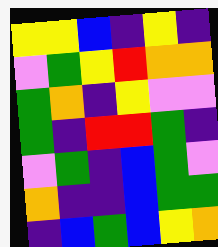[["yellow", "yellow", "blue", "indigo", "yellow", "indigo"], ["violet", "green", "yellow", "red", "orange", "orange"], ["green", "orange", "indigo", "yellow", "violet", "violet"], ["green", "indigo", "red", "red", "green", "indigo"], ["violet", "green", "indigo", "blue", "green", "violet"], ["orange", "indigo", "indigo", "blue", "green", "green"], ["indigo", "blue", "green", "blue", "yellow", "orange"]]